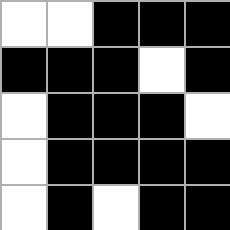[["white", "white", "black", "black", "black"], ["black", "black", "black", "white", "black"], ["white", "black", "black", "black", "white"], ["white", "black", "black", "black", "black"], ["white", "black", "white", "black", "black"]]